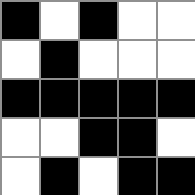[["black", "white", "black", "white", "white"], ["white", "black", "white", "white", "white"], ["black", "black", "black", "black", "black"], ["white", "white", "black", "black", "white"], ["white", "black", "white", "black", "black"]]